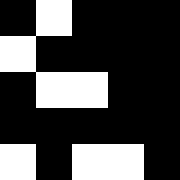[["black", "white", "black", "black", "black"], ["white", "black", "black", "black", "black"], ["black", "white", "white", "black", "black"], ["black", "black", "black", "black", "black"], ["white", "black", "white", "white", "black"]]